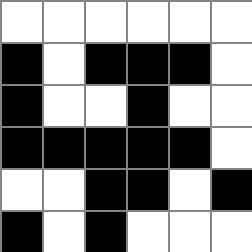[["white", "white", "white", "white", "white", "white"], ["black", "white", "black", "black", "black", "white"], ["black", "white", "white", "black", "white", "white"], ["black", "black", "black", "black", "black", "white"], ["white", "white", "black", "black", "white", "black"], ["black", "white", "black", "white", "white", "white"]]